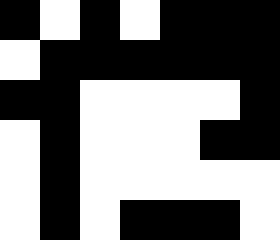[["black", "white", "black", "white", "black", "black", "black"], ["white", "black", "black", "black", "black", "black", "black"], ["black", "black", "white", "white", "white", "white", "black"], ["white", "black", "white", "white", "white", "black", "black"], ["white", "black", "white", "white", "white", "white", "white"], ["white", "black", "white", "black", "black", "black", "white"]]